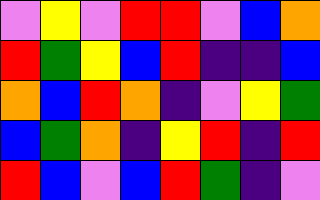[["violet", "yellow", "violet", "red", "red", "violet", "blue", "orange"], ["red", "green", "yellow", "blue", "red", "indigo", "indigo", "blue"], ["orange", "blue", "red", "orange", "indigo", "violet", "yellow", "green"], ["blue", "green", "orange", "indigo", "yellow", "red", "indigo", "red"], ["red", "blue", "violet", "blue", "red", "green", "indigo", "violet"]]